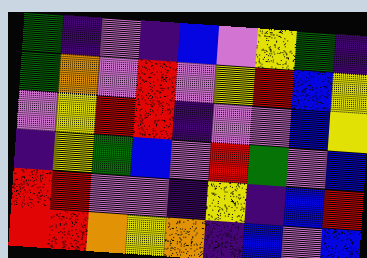[["green", "indigo", "violet", "indigo", "blue", "violet", "yellow", "green", "indigo"], ["green", "orange", "violet", "red", "violet", "yellow", "red", "blue", "yellow"], ["violet", "yellow", "red", "red", "indigo", "violet", "violet", "blue", "yellow"], ["indigo", "yellow", "green", "blue", "violet", "red", "green", "violet", "blue"], ["red", "red", "violet", "violet", "indigo", "yellow", "indigo", "blue", "red"], ["red", "red", "orange", "yellow", "orange", "indigo", "blue", "violet", "blue"]]